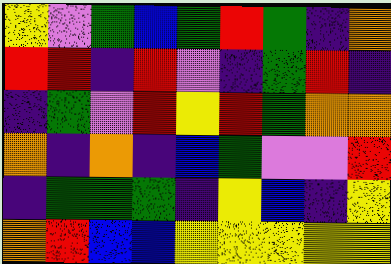[["yellow", "violet", "green", "blue", "green", "red", "green", "indigo", "orange"], ["red", "red", "indigo", "red", "violet", "indigo", "green", "red", "indigo"], ["indigo", "green", "violet", "red", "yellow", "red", "green", "orange", "orange"], ["orange", "indigo", "orange", "indigo", "blue", "green", "violet", "violet", "red"], ["indigo", "green", "green", "green", "indigo", "yellow", "blue", "indigo", "yellow"], ["orange", "red", "blue", "blue", "yellow", "yellow", "yellow", "yellow", "yellow"]]